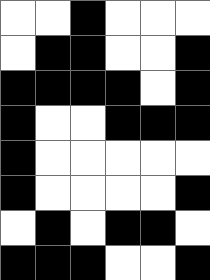[["white", "white", "black", "white", "white", "white"], ["white", "black", "black", "white", "white", "black"], ["black", "black", "black", "black", "white", "black"], ["black", "white", "white", "black", "black", "black"], ["black", "white", "white", "white", "white", "white"], ["black", "white", "white", "white", "white", "black"], ["white", "black", "white", "black", "black", "white"], ["black", "black", "black", "white", "white", "black"]]